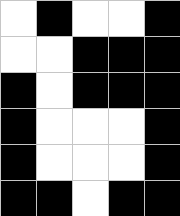[["white", "black", "white", "white", "black"], ["white", "white", "black", "black", "black"], ["black", "white", "black", "black", "black"], ["black", "white", "white", "white", "black"], ["black", "white", "white", "white", "black"], ["black", "black", "white", "black", "black"]]